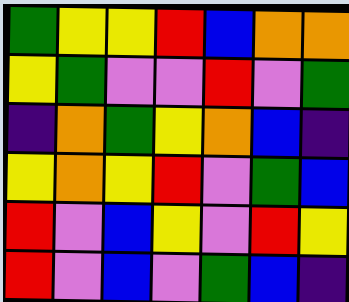[["green", "yellow", "yellow", "red", "blue", "orange", "orange"], ["yellow", "green", "violet", "violet", "red", "violet", "green"], ["indigo", "orange", "green", "yellow", "orange", "blue", "indigo"], ["yellow", "orange", "yellow", "red", "violet", "green", "blue"], ["red", "violet", "blue", "yellow", "violet", "red", "yellow"], ["red", "violet", "blue", "violet", "green", "blue", "indigo"]]